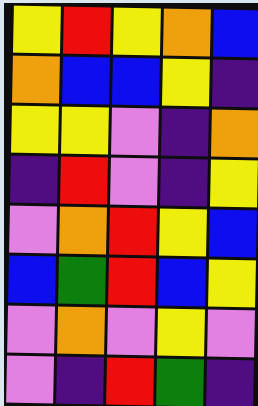[["yellow", "red", "yellow", "orange", "blue"], ["orange", "blue", "blue", "yellow", "indigo"], ["yellow", "yellow", "violet", "indigo", "orange"], ["indigo", "red", "violet", "indigo", "yellow"], ["violet", "orange", "red", "yellow", "blue"], ["blue", "green", "red", "blue", "yellow"], ["violet", "orange", "violet", "yellow", "violet"], ["violet", "indigo", "red", "green", "indigo"]]